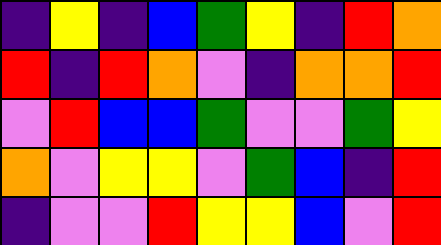[["indigo", "yellow", "indigo", "blue", "green", "yellow", "indigo", "red", "orange"], ["red", "indigo", "red", "orange", "violet", "indigo", "orange", "orange", "red"], ["violet", "red", "blue", "blue", "green", "violet", "violet", "green", "yellow"], ["orange", "violet", "yellow", "yellow", "violet", "green", "blue", "indigo", "red"], ["indigo", "violet", "violet", "red", "yellow", "yellow", "blue", "violet", "red"]]